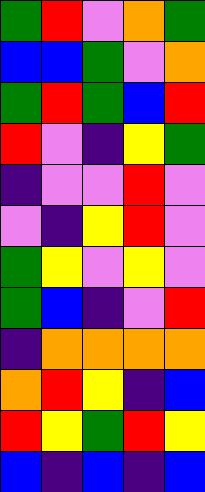[["green", "red", "violet", "orange", "green"], ["blue", "blue", "green", "violet", "orange"], ["green", "red", "green", "blue", "red"], ["red", "violet", "indigo", "yellow", "green"], ["indigo", "violet", "violet", "red", "violet"], ["violet", "indigo", "yellow", "red", "violet"], ["green", "yellow", "violet", "yellow", "violet"], ["green", "blue", "indigo", "violet", "red"], ["indigo", "orange", "orange", "orange", "orange"], ["orange", "red", "yellow", "indigo", "blue"], ["red", "yellow", "green", "red", "yellow"], ["blue", "indigo", "blue", "indigo", "blue"]]